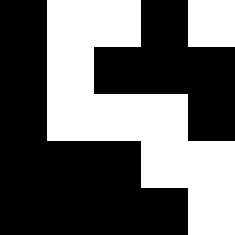[["black", "white", "white", "black", "white"], ["black", "white", "black", "black", "black"], ["black", "white", "white", "white", "black"], ["black", "black", "black", "white", "white"], ["black", "black", "black", "black", "white"]]